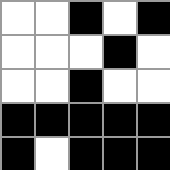[["white", "white", "black", "white", "black"], ["white", "white", "white", "black", "white"], ["white", "white", "black", "white", "white"], ["black", "black", "black", "black", "black"], ["black", "white", "black", "black", "black"]]